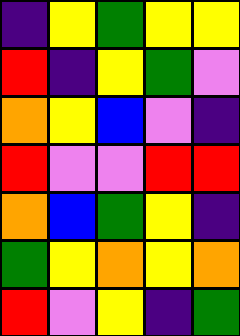[["indigo", "yellow", "green", "yellow", "yellow"], ["red", "indigo", "yellow", "green", "violet"], ["orange", "yellow", "blue", "violet", "indigo"], ["red", "violet", "violet", "red", "red"], ["orange", "blue", "green", "yellow", "indigo"], ["green", "yellow", "orange", "yellow", "orange"], ["red", "violet", "yellow", "indigo", "green"]]